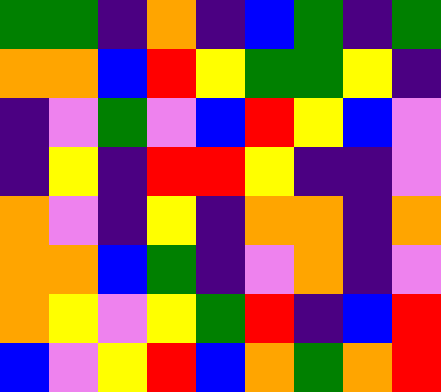[["green", "green", "indigo", "orange", "indigo", "blue", "green", "indigo", "green"], ["orange", "orange", "blue", "red", "yellow", "green", "green", "yellow", "indigo"], ["indigo", "violet", "green", "violet", "blue", "red", "yellow", "blue", "violet"], ["indigo", "yellow", "indigo", "red", "red", "yellow", "indigo", "indigo", "violet"], ["orange", "violet", "indigo", "yellow", "indigo", "orange", "orange", "indigo", "orange"], ["orange", "orange", "blue", "green", "indigo", "violet", "orange", "indigo", "violet"], ["orange", "yellow", "violet", "yellow", "green", "red", "indigo", "blue", "red"], ["blue", "violet", "yellow", "red", "blue", "orange", "green", "orange", "red"]]